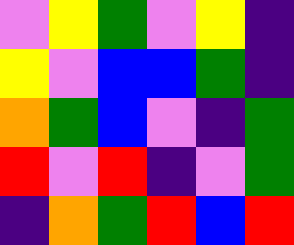[["violet", "yellow", "green", "violet", "yellow", "indigo"], ["yellow", "violet", "blue", "blue", "green", "indigo"], ["orange", "green", "blue", "violet", "indigo", "green"], ["red", "violet", "red", "indigo", "violet", "green"], ["indigo", "orange", "green", "red", "blue", "red"]]